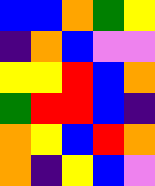[["blue", "blue", "orange", "green", "yellow"], ["indigo", "orange", "blue", "violet", "violet"], ["yellow", "yellow", "red", "blue", "orange"], ["green", "red", "red", "blue", "indigo"], ["orange", "yellow", "blue", "red", "orange"], ["orange", "indigo", "yellow", "blue", "violet"]]